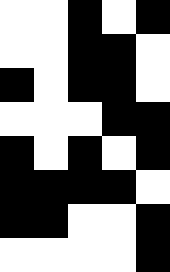[["white", "white", "black", "white", "black"], ["white", "white", "black", "black", "white"], ["black", "white", "black", "black", "white"], ["white", "white", "white", "black", "black"], ["black", "white", "black", "white", "black"], ["black", "black", "black", "black", "white"], ["black", "black", "white", "white", "black"], ["white", "white", "white", "white", "black"]]